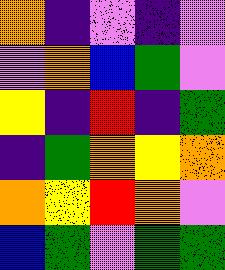[["orange", "indigo", "violet", "indigo", "violet"], ["violet", "orange", "blue", "green", "violet"], ["yellow", "indigo", "red", "indigo", "green"], ["indigo", "green", "orange", "yellow", "orange"], ["orange", "yellow", "red", "orange", "violet"], ["blue", "green", "violet", "green", "green"]]